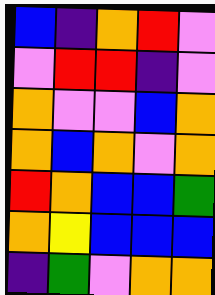[["blue", "indigo", "orange", "red", "violet"], ["violet", "red", "red", "indigo", "violet"], ["orange", "violet", "violet", "blue", "orange"], ["orange", "blue", "orange", "violet", "orange"], ["red", "orange", "blue", "blue", "green"], ["orange", "yellow", "blue", "blue", "blue"], ["indigo", "green", "violet", "orange", "orange"]]